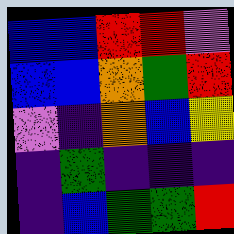[["blue", "blue", "red", "red", "violet"], ["blue", "blue", "orange", "green", "red"], ["violet", "indigo", "orange", "blue", "yellow"], ["indigo", "green", "indigo", "indigo", "indigo"], ["indigo", "blue", "green", "green", "red"]]